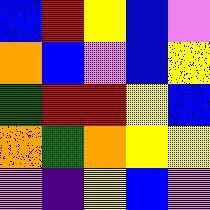[["blue", "red", "yellow", "blue", "violet"], ["orange", "blue", "violet", "blue", "yellow"], ["green", "red", "red", "yellow", "blue"], ["orange", "green", "orange", "yellow", "yellow"], ["violet", "indigo", "yellow", "blue", "violet"]]